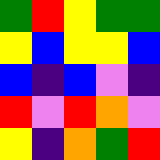[["green", "red", "yellow", "green", "green"], ["yellow", "blue", "yellow", "yellow", "blue"], ["blue", "indigo", "blue", "violet", "indigo"], ["red", "violet", "red", "orange", "violet"], ["yellow", "indigo", "orange", "green", "red"]]